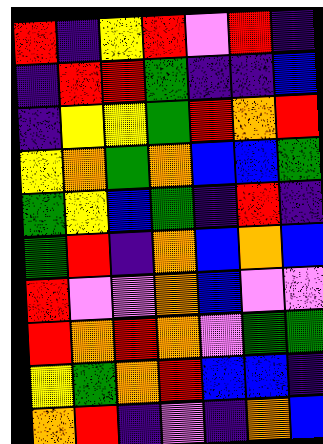[["red", "indigo", "yellow", "red", "violet", "red", "indigo"], ["indigo", "red", "red", "green", "indigo", "indigo", "blue"], ["indigo", "yellow", "yellow", "green", "red", "orange", "red"], ["yellow", "orange", "green", "orange", "blue", "blue", "green"], ["green", "yellow", "blue", "green", "indigo", "red", "indigo"], ["green", "red", "indigo", "orange", "blue", "orange", "blue"], ["red", "violet", "violet", "orange", "blue", "violet", "violet"], ["red", "orange", "red", "orange", "violet", "green", "green"], ["yellow", "green", "orange", "red", "blue", "blue", "indigo"], ["orange", "red", "indigo", "violet", "indigo", "orange", "blue"]]